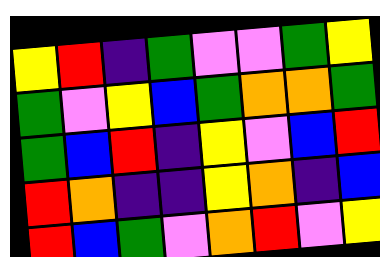[["yellow", "red", "indigo", "green", "violet", "violet", "green", "yellow"], ["green", "violet", "yellow", "blue", "green", "orange", "orange", "green"], ["green", "blue", "red", "indigo", "yellow", "violet", "blue", "red"], ["red", "orange", "indigo", "indigo", "yellow", "orange", "indigo", "blue"], ["red", "blue", "green", "violet", "orange", "red", "violet", "yellow"]]